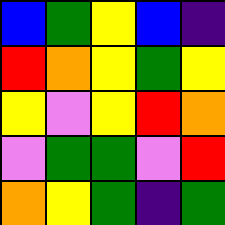[["blue", "green", "yellow", "blue", "indigo"], ["red", "orange", "yellow", "green", "yellow"], ["yellow", "violet", "yellow", "red", "orange"], ["violet", "green", "green", "violet", "red"], ["orange", "yellow", "green", "indigo", "green"]]